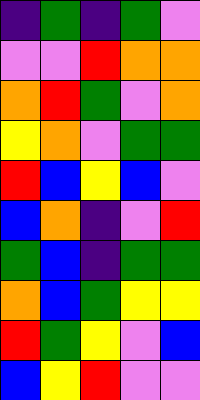[["indigo", "green", "indigo", "green", "violet"], ["violet", "violet", "red", "orange", "orange"], ["orange", "red", "green", "violet", "orange"], ["yellow", "orange", "violet", "green", "green"], ["red", "blue", "yellow", "blue", "violet"], ["blue", "orange", "indigo", "violet", "red"], ["green", "blue", "indigo", "green", "green"], ["orange", "blue", "green", "yellow", "yellow"], ["red", "green", "yellow", "violet", "blue"], ["blue", "yellow", "red", "violet", "violet"]]